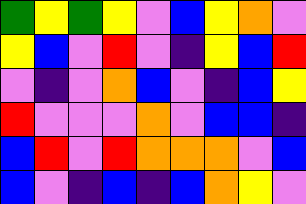[["green", "yellow", "green", "yellow", "violet", "blue", "yellow", "orange", "violet"], ["yellow", "blue", "violet", "red", "violet", "indigo", "yellow", "blue", "red"], ["violet", "indigo", "violet", "orange", "blue", "violet", "indigo", "blue", "yellow"], ["red", "violet", "violet", "violet", "orange", "violet", "blue", "blue", "indigo"], ["blue", "red", "violet", "red", "orange", "orange", "orange", "violet", "blue"], ["blue", "violet", "indigo", "blue", "indigo", "blue", "orange", "yellow", "violet"]]